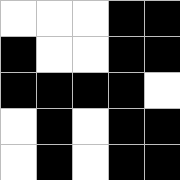[["white", "white", "white", "black", "black"], ["black", "white", "white", "black", "black"], ["black", "black", "black", "black", "white"], ["white", "black", "white", "black", "black"], ["white", "black", "white", "black", "black"]]